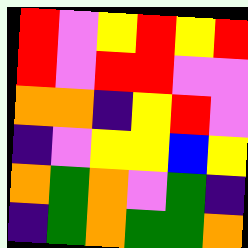[["red", "violet", "yellow", "red", "yellow", "red"], ["red", "violet", "red", "red", "violet", "violet"], ["orange", "orange", "indigo", "yellow", "red", "violet"], ["indigo", "violet", "yellow", "yellow", "blue", "yellow"], ["orange", "green", "orange", "violet", "green", "indigo"], ["indigo", "green", "orange", "green", "green", "orange"]]